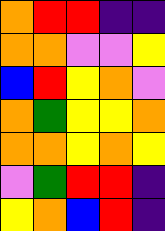[["orange", "red", "red", "indigo", "indigo"], ["orange", "orange", "violet", "violet", "yellow"], ["blue", "red", "yellow", "orange", "violet"], ["orange", "green", "yellow", "yellow", "orange"], ["orange", "orange", "yellow", "orange", "yellow"], ["violet", "green", "red", "red", "indigo"], ["yellow", "orange", "blue", "red", "indigo"]]